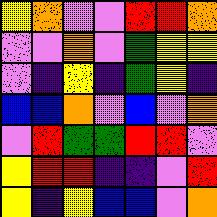[["yellow", "orange", "violet", "violet", "red", "red", "orange"], ["violet", "violet", "orange", "violet", "green", "yellow", "yellow"], ["violet", "indigo", "yellow", "indigo", "green", "yellow", "indigo"], ["blue", "blue", "orange", "violet", "blue", "violet", "orange"], ["violet", "red", "green", "green", "red", "red", "violet"], ["yellow", "red", "red", "indigo", "indigo", "violet", "red"], ["yellow", "indigo", "yellow", "blue", "blue", "violet", "orange"]]